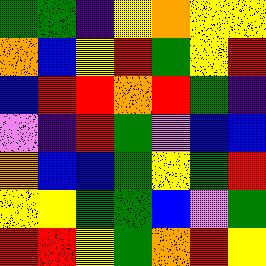[["green", "green", "indigo", "yellow", "orange", "yellow", "yellow"], ["orange", "blue", "yellow", "red", "green", "yellow", "red"], ["blue", "red", "red", "orange", "red", "green", "indigo"], ["violet", "indigo", "red", "green", "violet", "blue", "blue"], ["orange", "blue", "blue", "green", "yellow", "green", "red"], ["yellow", "yellow", "green", "green", "blue", "violet", "green"], ["red", "red", "yellow", "green", "orange", "red", "yellow"]]